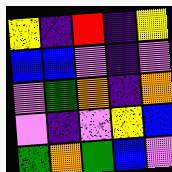[["yellow", "indigo", "red", "indigo", "yellow"], ["blue", "blue", "violet", "indigo", "violet"], ["violet", "green", "orange", "indigo", "orange"], ["violet", "indigo", "violet", "yellow", "blue"], ["green", "orange", "green", "blue", "violet"]]